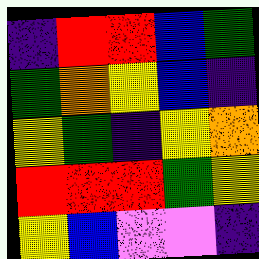[["indigo", "red", "red", "blue", "green"], ["green", "orange", "yellow", "blue", "indigo"], ["yellow", "green", "indigo", "yellow", "orange"], ["red", "red", "red", "green", "yellow"], ["yellow", "blue", "violet", "violet", "indigo"]]